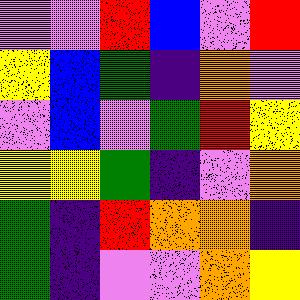[["violet", "violet", "red", "blue", "violet", "red"], ["yellow", "blue", "green", "indigo", "orange", "violet"], ["violet", "blue", "violet", "green", "red", "yellow"], ["yellow", "yellow", "green", "indigo", "violet", "orange"], ["green", "indigo", "red", "orange", "orange", "indigo"], ["green", "indigo", "violet", "violet", "orange", "yellow"]]